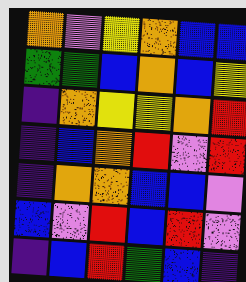[["orange", "violet", "yellow", "orange", "blue", "blue"], ["green", "green", "blue", "orange", "blue", "yellow"], ["indigo", "orange", "yellow", "yellow", "orange", "red"], ["indigo", "blue", "orange", "red", "violet", "red"], ["indigo", "orange", "orange", "blue", "blue", "violet"], ["blue", "violet", "red", "blue", "red", "violet"], ["indigo", "blue", "red", "green", "blue", "indigo"]]